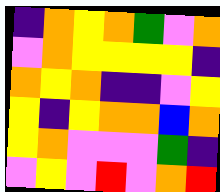[["indigo", "orange", "yellow", "orange", "green", "violet", "orange"], ["violet", "orange", "yellow", "yellow", "yellow", "yellow", "indigo"], ["orange", "yellow", "orange", "indigo", "indigo", "violet", "yellow"], ["yellow", "indigo", "yellow", "orange", "orange", "blue", "orange"], ["yellow", "orange", "violet", "violet", "violet", "green", "indigo"], ["violet", "yellow", "violet", "red", "violet", "orange", "red"]]